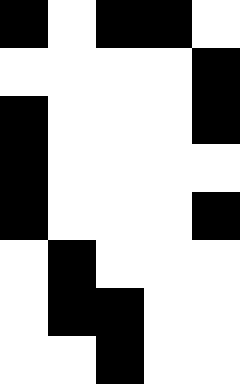[["black", "white", "black", "black", "white"], ["white", "white", "white", "white", "black"], ["black", "white", "white", "white", "black"], ["black", "white", "white", "white", "white"], ["black", "white", "white", "white", "black"], ["white", "black", "white", "white", "white"], ["white", "black", "black", "white", "white"], ["white", "white", "black", "white", "white"]]